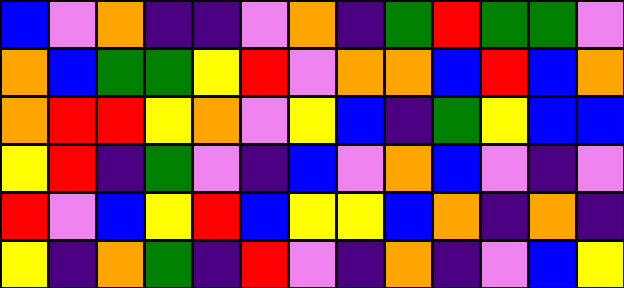[["blue", "violet", "orange", "indigo", "indigo", "violet", "orange", "indigo", "green", "red", "green", "green", "violet"], ["orange", "blue", "green", "green", "yellow", "red", "violet", "orange", "orange", "blue", "red", "blue", "orange"], ["orange", "red", "red", "yellow", "orange", "violet", "yellow", "blue", "indigo", "green", "yellow", "blue", "blue"], ["yellow", "red", "indigo", "green", "violet", "indigo", "blue", "violet", "orange", "blue", "violet", "indigo", "violet"], ["red", "violet", "blue", "yellow", "red", "blue", "yellow", "yellow", "blue", "orange", "indigo", "orange", "indigo"], ["yellow", "indigo", "orange", "green", "indigo", "red", "violet", "indigo", "orange", "indigo", "violet", "blue", "yellow"]]